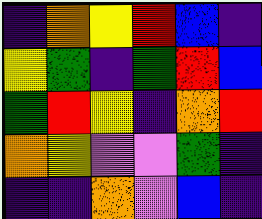[["indigo", "orange", "yellow", "red", "blue", "indigo"], ["yellow", "green", "indigo", "green", "red", "blue"], ["green", "red", "yellow", "indigo", "orange", "red"], ["orange", "yellow", "violet", "violet", "green", "indigo"], ["indigo", "indigo", "orange", "violet", "blue", "indigo"]]